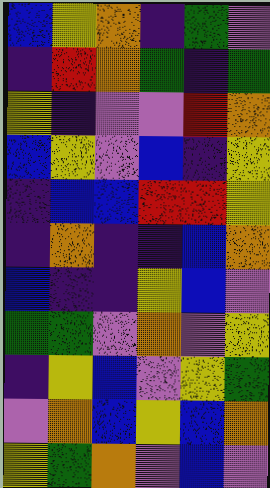[["blue", "yellow", "orange", "indigo", "green", "violet"], ["indigo", "red", "orange", "green", "indigo", "green"], ["yellow", "indigo", "violet", "violet", "red", "orange"], ["blue", "yellow", "violet", "blue", "indigo", "yellow"], ["indigo", "blue", "blue", "red", "red", "yellow"], ["indigo", "orange", "indigo", "indigo", "blue", "orange"], ["blue", "indigo", "indigo", "yellow", "blue", "violet"], ["green", "green", "violet", "orange", "violet", "yellow"], ["indigo", "yellow", "blue", "violet", "yellow", "green"], ["violet", "orange", "blue", "yellow", "blue", "orange"], ["yellow", "green", "orange", "violet", "blue", "violet"]]